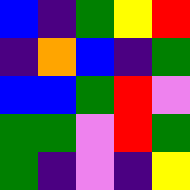[["blue", "indigo", "green", "yellow", "red"], ["indigo", "orange", "blue", "indigo", "green"], ["blue", "blue", "green", "red", "violet"], ["green", "green", "violet", "red", "green"], ["green", "indigo", "violet", "indigo", "yellow"]]